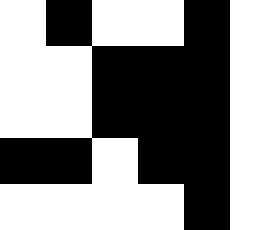[["white", "black", "white", "white", "black", "white"], ["white", "white", "black", "black", "black", "white"], ["white", "white", "black", "black", "black", "white"], ["black", "black", "white", "black", "black", "white"], ["white", "white", "white", "white", "black", "white"]]